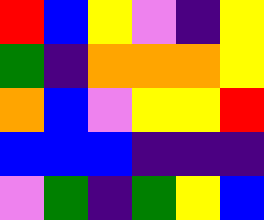[["red", "blue", "yellow", "violet", "indigo", "yellow"], ["green", "indigo", "orange", "orange", "orange", "yellow"], ["orange", "blue", "violet", "yellow", "yellow", "red"], ["blue", "blue", "blue", "indigo", "indigo", "indigo"], ["violet", "green", "indigo", "green", "yellow", "blue"]]